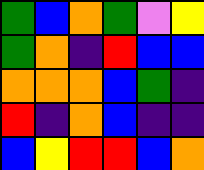[["green", "blue", "orange", "green", "violet", "yellow"], ["green", "orange", "indigo", "red", "blue", "blue"], ["orange", "orange", "orange", "blue", "green", "indigo"], ["red", "indigo", "orange", "blue", "indigo", "indigo"], ["blue", "yellow", "red", "red", "blue", "orange"]]